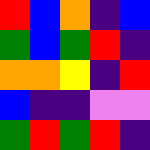[["red", "blue", "orange", "indigo", "blue"], ["green", "blue", "green", "red", "indigo"], ["orange", "orange", "yellow", "indigo", "red"], ["blue", "indigo", "indigo", "violet", "violet"], ["green", "red", "green", "red", "indigo"]]